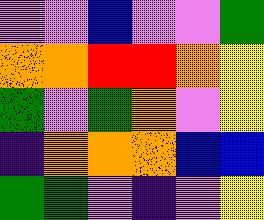[["violet", "violet", "blue", "violet", "violet", "green"], ["orange", "orange", "red", "red", "orange", "yellow"], ["green", "violet", "green", "orange", "violet", "yellow"], ["indigo", "orange", "orange", "orange", "blue", "blue"], ["green", "green", "violet", "indigo", "violet", "yellow"]]